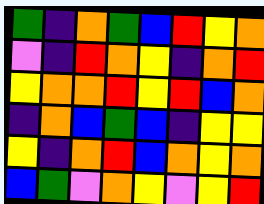[["green", "indigo", "orange", "green", "blue", "red", "yellow", "orange"], ["violet", "indigo", "red", "orange", "yellow", "indigo", "orange", "red"], ["yellow", "orange", "orange", "red", "yellow", "red", "blue", "orange"], ["indigo", "orange", "blue", "green", "blue", "indigo", "yellow", "yellow"], ["yellow", "indigo", "orange", "red", "blue", "orange", "yellow", "orange"], ["blue", "green", "violet", "orange", "yellow", "violet", "yellow", "red"]]